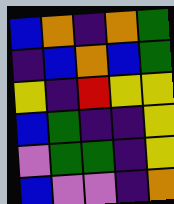[["blue", "orange", "indigo", "orange", "green"], ["indigo", "blue", "orange", "blue", "green"], ["yellow", "indigo", "red", "yellow", "yellow"], ["blue", "green", "indigo", "indigo", "yellow"], ["violet", "green", "green", "indigo", "yellow"], ["blue", "violet", "violet", "indigo", "orange"]]